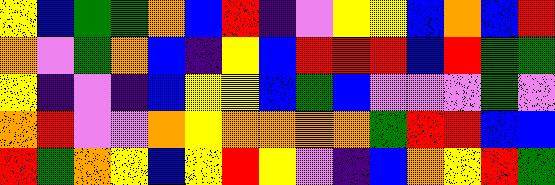[["yellow", "blue", "green", "green", "orange", "blue", "red", "indigo", "violet", "yellow", "yellow", "blue", "orange", "blue", "red"], ["orange", "violet", "green", "orange", "blue", "indigo", "yellow", "blue", "red", "red", "red", "blue", "red", "green", "green"], ["yellow", "indigo", "violet", "indigo", "blue", "yellow", "yellow", "blue", "green", "blue", "violet", "violet", "violet", "green", "violet"], ["orange", "red", "violet", "violet", "orange", "yellow", "orange", "orange", "orange", "orange", "green", "red", "red", "blue", "blue"], ["red", "green", "orange", "yellow", "blue", "yellow", "red", "yellow", "violet", "indigo", "blue", "orange", "yellow", "red", "green"]]